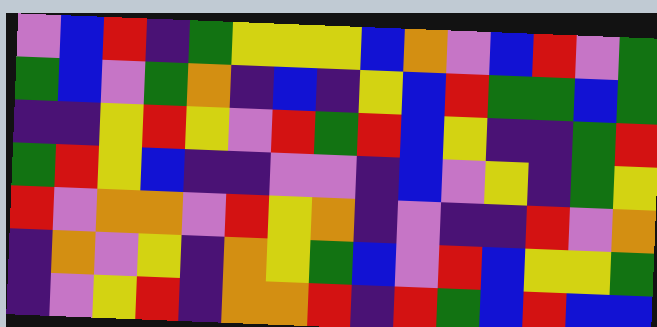[["violet", "blue", "red", "indigo", "green", "yellow", "yellow", "yellow", "blue", "orange", "violet", "blue", "red", "violet", "green"], ["green", "blue", "violet", "green", "orange", "indigo", "blue", "indigo", "yellow", "blue", "red", "green", "green", "blue", "green"], ["indigo", "indigo", "yellow", "red", "yellow", "violet", "red", "green", "red", "blue", "yellow", "indigo", "indigo", "green", "red"], ["green", "red", "yellow", "blue", "indigo", "indigo", "violet", "violet", "indigo", "blue", "violet", "yellow", "indigo", "green", "yellow"], ["red", "violet", "orange", "orange", "violet", "red", "yellow", "orange", "indigo", "violet", "indigo", "indigo", "red", "violet", "orange"], ["indigo", "orange", "violet", "yellow", "indigo", "orange", "yellow", "green", "blue", "violet", "red", "blue", "yellow", "yellow", "green"], ["indigo", "violet", "yellow", "red", "indigo", "orange", "orange", "red", "indigo", "red", "green", "blue", "red", "blue", "blue"]]